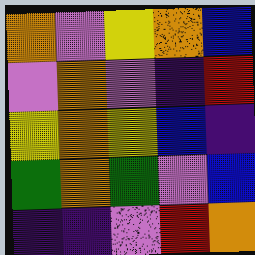[["orange", "violet", "yellow", "orange", "blue"], ["violet", "orange", "violet", "indigo", "red"], ["yellow", "orange", "yellow", "blue", "indigo"], ["green", "orange", "green", "violet", "blue"], ["indigo", "indigo", "violet", "red", "orange"]]